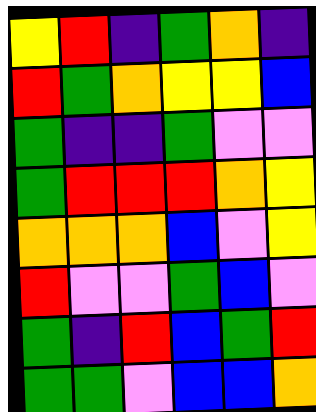[["yellow", "red", "indigo", "green", "orange", "indigo"], ["red", "green", "orange", "yellow", "yellow", "blue"], ["green", "indigo", "indigo", "green", "violet", "violet"], ["green", "red", "red", "red", "orange", "yellow"], ["orange", "orange", "orange", "blue", "violet", "yellow"], ["red", "violet", "violet", "green", "blue", "violet"], ["green", "indigo", "red", "blue", "green", "red"], ["green", "green", "violet", "blue", "blue", "orange"]]